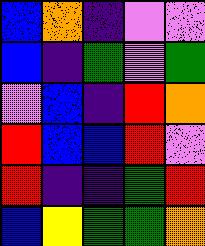[["blue", "orange", "indigo", "violet", "violet"], ["blue", "indigo", "green", "violet", "green"], ["violet", "blue", "indigo", "red", "orange"], ["red", "blue", "blue", "red", "violet"], ["red", "indigo", "indigo", "green", "red"], ["blue", "yellow", "green", "green", "orange"]]